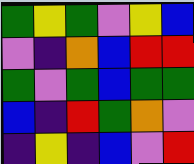[["green", "yellow", "green", "violet", "yellow", "blue"], ["violet", "indigo", "orange", "blue", "red", "red"], ["green", "violet", "green", "blue", "green", "green"], ["blue", "indigo", "red", "green", "orange", "violet"], ["indigo", "yellow", "indigo", "blue", "violet", "red"]]